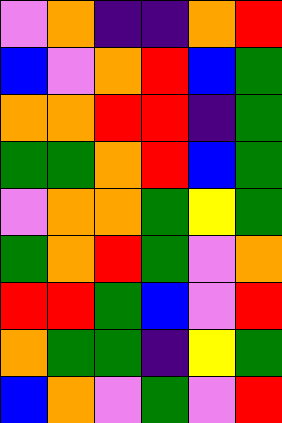[["violet", "orange", "indigo", "indigo", "orange", "red"], ["blue", "violet", "orange", "red", "blue", "green"], ["orange", "orange", "red", "red", "indigo", "green"], ["green", "green", "orange", "red", "blue", "green"], ["violet", "orange", "orange", "green", "yellow", "green"], ["green", "orange", "red", "green", "violet", "orange"], ["red", "red", "green", "blue", "violet", "red"], ["orange", "green", "green", "indigo", "yellow", "green"], ["blue", "orange", "violet", "green", "violet", "red"]]